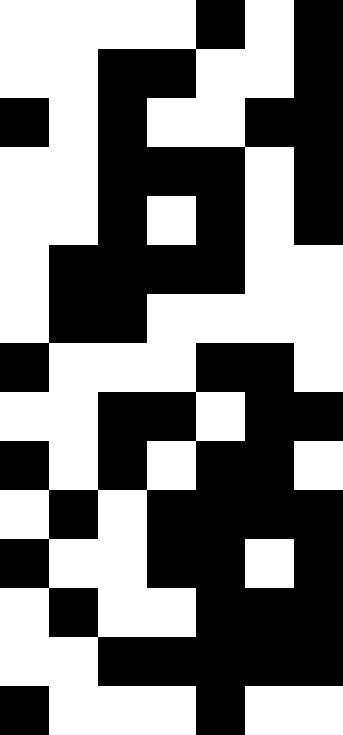[["white", "white", "white", "white", "black", "white", "black"], ["white", "white", "black", "black", "white", "white", "black"], ["black", "white", "black", "white", "white", "black", "black"], ["white", "white", "black", "black", "black", "white", "black"], ["white", "white", "black", "white", "black", "white", "black"], ["white", "black", "black", "black", "black", "white", "white"], ["white", "black", "black", "white", "white", "white", "white"], ["black", "white", "white", "white", "black", "black", "white"], ["white", "white", "black", "black", "white", "black", "black"], ["black", "white", "black", "white", "black", "black", "white"], ["white", "black", "white", "black", "black", "black", "black"], ["black", "white", "white", "black", "black", "white", "black"], ["white", "black", "white", "white", "black", "black", "black"], ["white", "white", "black", "black", "black", "black", "black"], ["black", "white", "white", "white", "black", "white", "white"]]